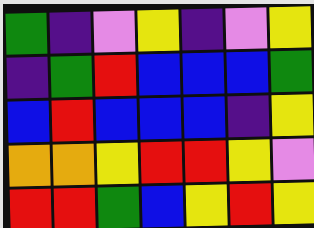[["green", "indigo", "violet", "yellow", "indigo", "violet", "yellow"], ["indigo", "green", "red", "blue", "blue", "blue", "green"], ["blue", "red", "blue", "blue", "blue", "indigo", "yellow"], ["orange", "orange", "yellow", "red", "red", "yellow", "violet"], ["red", "red", "green", "blue", "yellow", "red", "yellow"]]